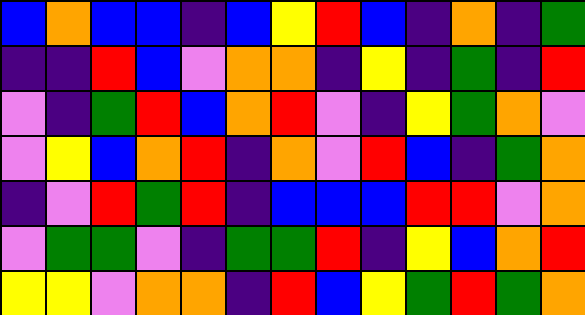[["blue", "orange", "blue", "blue", "indigo", "blue", "yellow", "red", "blue", "indigo", "orange", "indigo", "green"], ["indigo", "indigo", "red", "blue", "violet", "orange", "orange", "indigo", "yellow", "indigo", "green", "indigo", "red"], ["violet", "indigo", "green", "red", "blue", "orange", "red", "violet", "indigo", "yellow", "green", "orange", "violet"], ["violet", "yellow", "blue", "orange", "red", "indigo", "orange", "violet", "red", "blue", "indigo", "green", "orange"], ["indigo", "violet", "red", "green", "red", "indigo", "blue", "blue", "blue", "red", "red", "violet", "orange"], ["violet", "green", "green", "violet", "indigo", "green", "green", "red", "indigo", "yellow", "blue", "orange", "red"], ["yellow", "yellow", "violet", "orange", "orange", "indigo", "red", "blue", "yellow", "green", "red", "green", "orange"]]